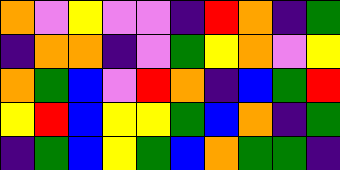[["orange", "violet", "yellow", "violet", "violet", "indigo", "red", "orange", "indigo", "green"], ["indigo", "orange", "orange", "indigo", "violet", "green", "yellow", "orange", "violet", "yellow"], ["orange", "green", "blue", "violet", "red", "orange", "indigo", "blue", "green", "red"], ["yellow", "red", "blue", "yellow", "yellow", "green", "blue", "orange", "indigo", "green"], ["indigo", "green", "blue", "yellow", "green", "blue", "orange", "green", "green", "indigo"]]